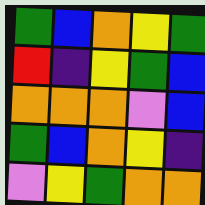[["green", "blue", "orange", "yellow", "green"], ["red", "indigo", "yellow", "green", "blue"], ["orange", "orange", "orange", "violet", "blue"], ["green", "blue", "orange", "yellow", "indigo"], ["violet", "yellow", "green", "orange", "orange"]]